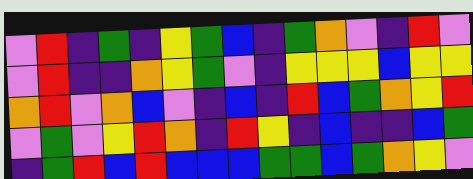[["violet", "red", "indigo", "green", "indigo", "yellow", "green", "blue", "indigo", "green", "orange", "violet", "indigo", "red", "violet"], ["violet", "red", "indigo", "indigo", "orange", "yellow", "green", "violet", "indigo", "yellow", "yellow", "yellow", "blue", "yellow", "yellow"], ["orange", "red", "violet", "orange", "blue", "violet", "indigo", "blue", "indigo", "red", "blue", "green", "orange", "yellow", "red"], ["violet", "green", "violet", "yellow", "red", "orange", "indigo", "red", "yellow", "indigo", "blue", "indigo", "indigo", "blue", "green"], ["indigo", "green", "red", "blue", "red", "blue", "blue", "blue", "green", "green", "blue", "green", "orange", "yellow", "violet"]]